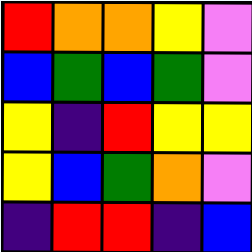[["red", "orange", "orange", "yellow", "violet"], ["blue", "green", "blue", "green", "violet"], ["yellow", "indigo", "red", "yellow", "yellow"], ["yellow", "blue", "green", "orange", "violet"], ["indigo", "red", "red", "indigo", "blue"]]